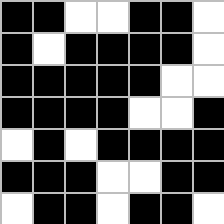[["black", "black", "white", "white", "black", "black", "white"], ["black", "white", "black", "black", "black", "black", "white"], ["black", "black", "black", "black", "black", "white", "white"], ["black", "black", "black", "black", "white", "white", "black"], ["white", "black", "white", "black", "black", "black", "black"], ["black", "black", "black", "white", "white", "black", "black"], ["white", "black", "black", "white", "black", "black", "white"]]